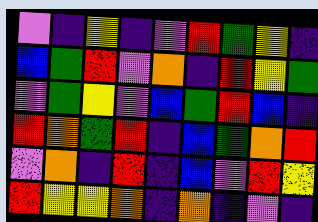[["violet", "indigo", "yellow", "indigo", "violet", "red", "green", "yellow", "indigo"], ["blue", "green", "red", "violet", "orange", "indigo", "red", "yellow", "green"], ["violet", "green", "yellow", "violet", "blue", "green", "red", "blue", "indigo"], ["red", "orange", "green", "red", "indigo", "blue", "green", "orange", "red"], ["violet", "orange", "indigo", "red", "indigo", "blue", "violet", "red", "yellow"], ["red", "yellow", "yellow", "orange", "indigo", "orange", "indigo", "violet", "indigo"]]